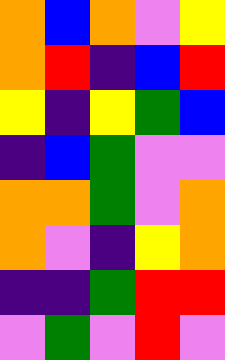[["orange", "blue", "orange", "violet", "yellow"], ["orange", "red", "indigo", "blue", "red"], ["yellow", "indigo", "yellow", "green", "blue"], ["indigo", "blue", "green", "violet", "violet"], ["orange", "orange", "green", "violet", "orange"], ["orange", "violet", "indigo", "yellow", "orange"], ["indigo", "indigo", "green", "red", "red"], ["violet", "green", "violet", "red", "violet"]]